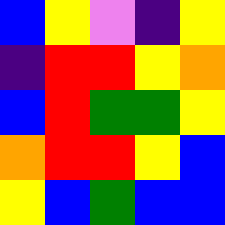[["blue", "yellow", "violet", "indigo", "yellow"], ["indigo", "red", "red", "yellow", "orange"], ["blue", "red", "green", "green", "yellow"], ["orange", "red", "red", "yellow", "blue"], ["yellow", "blue", "green", "blue", "blue"]]